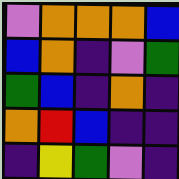[["violet", "orange", "orange", "orange", "blue"], ["blue", "orange", "indigo", "violet", "green"], ["green", "blue", "indigo", "orange", "indigo"], ["orange", "red", "blue", "indigo", "indigo"], ["indigo", "yellow", "green", "violet", "indigo"]]